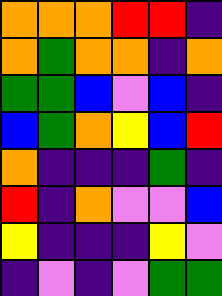[["orange", "orange", "orange", "red", "red", "indigo"], ["orange", "green", "orange", "orange", "indigo", "orange"], ["green", "green", "blue", "violet", "blue", "indigo"], ["blue", "green", "orange", "yellow", "blue", "red"], ["orange", "indigo", "indigo", "indigo", "green", "indigo"], ["red", "indigo", "orange", "violet", "violet", "blue"], ["yellow", "indigo", "indigo", "indigo", "yellow", "violet"], ["indigo", "violet", "indigo", "violet", "green", "green"]]